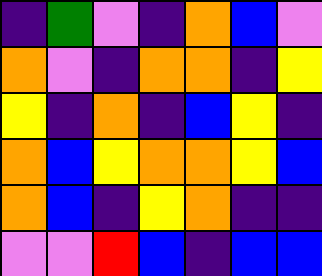[["indigo", "green", "violet", "indigo", "orange", "blue", "violet"], ["orange", "violet", "indigo", "orange", "orange", "indigo", "yellow"], ["yellow", "indigo", "orange", "indigo", "blue", "yellow", "indigo"], ["orange", "blue", "yellow", "orange", "orange", "yellow", "blue"], ["orange", "blue", "indigo", "yellow", "orange", "indigo", "indigo"], ["violet", "violet", "red", "blue", "indigo", "blue", "blue"]]